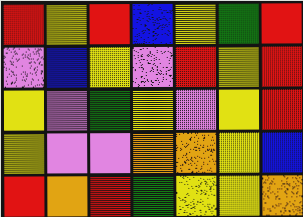[["red", "yellow", "red", "blue", "yellow", "green", "red"], ["violet", "blue", "yellow", "violet", "red", "yellow", "red"], ["yellow", "violet", "green", "yellow", "violet", "yellow", "red"], ["yellow", "violet", "violet", "orange", "orange", "yellow", "blue"], ["red", "orange", "red", "green", "yellow", "yellow", "orange"]]